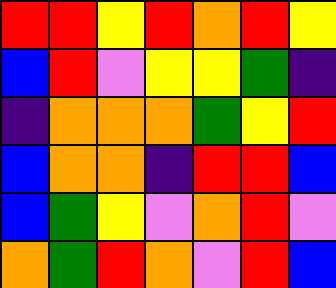[["red", "red", "yellow", "red", "orange", "red", "yellow"], ["blue", "red", "violet", "yellow", "yellow", "green", "indigo"], ["indigo", "orange", "orange", "orange", "green", "yellow", "red"], ["blue", "orange", "orange", "indigo", "red", "red", "blue"], ["blue", "green", "yellow", "violet", "orange", "red", "violet"], ["orange", "green", "red", "orange", "violet", "red", "blue"]]